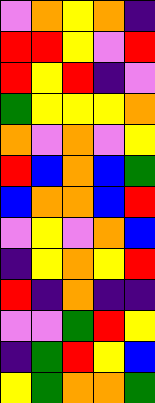[["violet", "orange", "yellow", "orange", "indigo"], ["red", "red", "yellow", "violet", "red"], ["red", "yellow", "red", "indigo", "violet"], ["green", "yellow", "yellow", "yellow", "orange"], ["orange", "violet", "orange", "violet", "yellow"], ["red", "blue", "orange", "blue", "green"], ["blue", "orange", "orange", "blue", "red"], ["violet", "yellow", "violet", "orange", "blue"], ["indigo", "yellow", "orange", "yellow", "red"], ["red", "indigo", "orange", "indigo", "indigo"], ["violet", "violet", "green", "red", "yellow"], ["indigo", "green", "red", "yellow", "blue"], ["yellow", "green", "orange", "orange", "green"]]